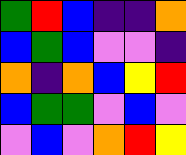[["green", "red", "blue", "indigo", "indigo", "orange"], ["blue", "green", "blue", "violet", "violet", "indigo"], ["orange", "indigo", "orange", "blue", "yellow", "red"], ["blue", "green", "green", "violet", "blue", "violet"], ["violet", "blue", "violet", "orange", "red", "yellow"]]